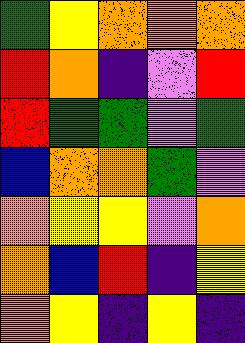[["green", "yellow", "orange", "orange", "orange"], ["red", "orange", "indigo", "violet", "red"], ["red", "green", "green", "violet", "green"], ["blue", "orange", "orange", "green", "violet"], ["orange", "yellow", "yellow", "violet", "orange"], ["orange", "blue", "red", "indigo", "yellow"], ["orange", "yellow", "indigo", "yellow", "indigo"]]